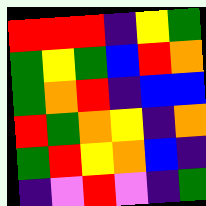[["red", "red", "red", "indigo", "yellow", "green"], ["green", "yellow", "green", "blue", "red", "orange"], ["green", "orange", "red", "indigo", "blue", "blue"], ["red", "green", "orange", "yellow", "indigo", "orange"], ["green", "red", "yellow", "orange", "blue", "indigo"], ["indigo", "violet", "red", "violet", "indigo", "green"]]